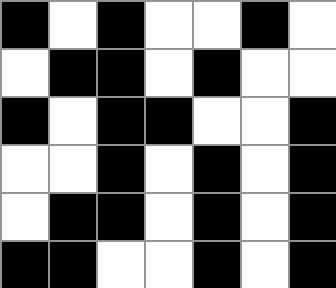[["black", "white", "black", "white", "white", "black", "white"], ["white", "black", "black", "white", "black", "white", "white"], ["black", "white", "black", "black", "white", "white", "black"], ["white", "white", "black", "white", "black", "white", "black"], ["white", "black", "black", "white", "black", "white", "black"], ["black", "black", "white", "white", "black", "white", "black"]]